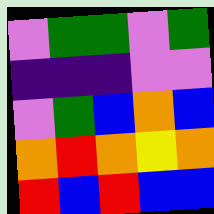[["violet", "green", "green", "violet", "green"], ["indigo", "indigo", "indigo", "violet", "violet"], ["violet", "green", "blue", "orange", "blue"], ["orange", "red", "orange", "yellow", "orange"], ["red", "blue", "red", "blue", "blue"]]